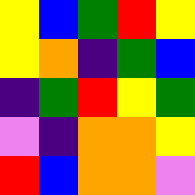[["yellow", "blue", "green", "red", "yellow"], ["yellow", "orange", "indigo", "green", "blue"], ["indigo", "green", "red", "yellow", "green"], ["violet", "indigo", "orange", "orange", "yellow"], ["red", "blue", "orange", "orange", "violet"]]